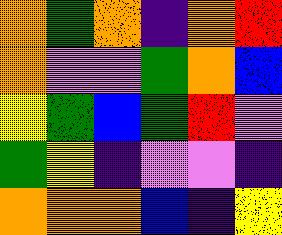[["orange", "green", "orange", "indigo", "orange", "red"], ["orange", "violet", "violet", "green", "orange", "blue"], ["yellow", "green", "blue", "green", "red", "violet"], ["green", "yellow", "indigo", "violet", "violet", "indigo"], ["orange", "orange", "orange", "blue", "indigo", "yellow"]]